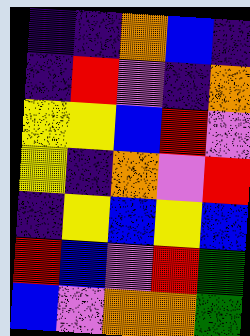[["indigo", "indigo", "orange", "blue", "indigo"], ["indigo", "red", "violet", "indigo", "orange"], ["yellow", "yellow", "blue", "red", "violet"], ["yellow", "indigo", "orange", "violet", "red"], ["indigo", "yellow", "blue", "yellow", "blue"], ["red", "blue", "violet", "red", "green"], ["blue", "violet", "orange", "orange", "green"]]